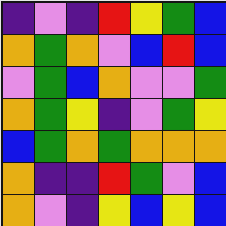[["indigo", "violet", "indigo", "red", "yellow", "green", "blue"], ["orange", "green", "orange", "violet", "blue", "red", "blue"], ["violet", "green", "blue", "orange", "violet", "violet", "green"], ["orange", "green", "yellow", "indigo", "violet", "green", "yellow"], ["blue", "green", "orange", "green", "orange", "orange", "orange"], ["orange", "indigo", "indigo", "red", "green", "violet", "blue"], ["orange", "violet", "indigo", "yellow", "blue", "yellow", "blue"]]